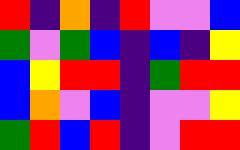[["red", "indigo", "orange", "indigo", "red", "violet", "violet", "blue"], ["green", "violet", "green", "blue", "indigo", "blue", "indigo", "yellow"], ["blue", "yellow", "red", "red", "indigo", "green", "red", "red"], ["blue", "orange", "violet", "blue", "indigo", "violet", "violet", "yellow"], ["green", "red", "blue", "red", "indigo", "violet", "red", "red"]]